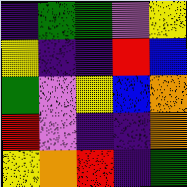[["indigo", "green", "green", "violet", "yellow"], ["yellow", "indigo", "indigo", "red", "blue"], ["green", "violet", "yellow", "blue", "orange"], ["red", "violet", "indigo", "indigo", "orange"], ["yellow", "orange", "red", "indigo", "green"]]